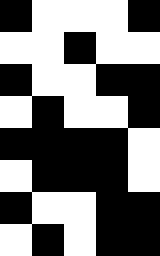[["black", "white", "white", "white", "black"], ["white", "white", "black", "white", "white"], ["black", "white", "white", "black", "black"], ["white", "black", "white", "white", "black"], ["black", "black", "black", "black", "white"], ["white", "black", "black", "black", "white"], ["black", "white", "white", "black", "black"], ["white", "black", "white", "black", "black"]]